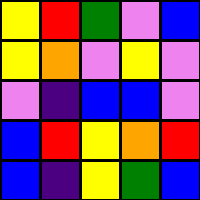[["yellow", "red", "green", "violet", "blue"], ["yellow", "orange", "violet", "yellow", "violet"], ["violet", "indigo", "blue", "blue", "violet"], ["blue", "red", "yellow", "orange", "red"], ["blue", "indigo", "yellow", "green", "blue"]]